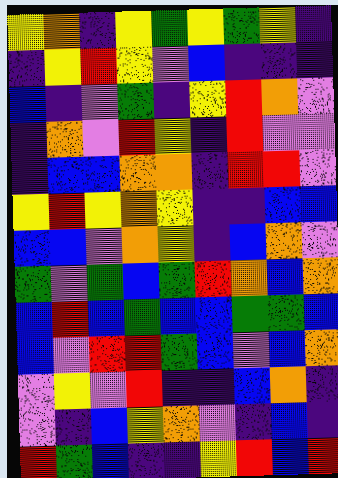[["yellow", "orange", "indigo", "yellow", "green", "yellow", "green", "yellow", "indigo"], ["indigo", "yellow", "red", "yellow", "violet", "blue", "indigo", "indigo", "indigo"], ["blue", "indigo", "violet", "green", "indigo", "yellow", "red", "orange", "violet"], ["indigo", "orange", "violet", "red", "yellow", "indigo", "red", "violet", "violet"], ["indigo", "blue", "blue", "orange", "orange", "indigo", "red", "red", "violet"], ["yellow", "red", "yellow", "orange", "yellow", "indigo", "indigo", "blue", "blue"], ["blue", "blue", "violet", "orange", "yellow", "indigo", "blue", "orange", "violet"], ["green", "violet", "green", "blue", "green", "red", "orange", "blue", "orange"], ["blue", "red", "blue", "green", "blue", "blue", "green", "green", "blue"], ["blue", "violet", "red", "red", "green", "blue", "violet", "blue", "orange"], ["violet", "yellow", "violet", "red", "indigo", "indigo", "blue", "orange", "indigo"], ["violet", "indigo", "blue", "yellow", "orange", "violet", "indigo", "blue", "indigo"], ["red", "green", "blue", "indigo", "indigo", "yellow", "red", "blue", "red"]]